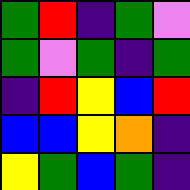[["green", "red", "indigo", "green", "violet"], ["green", "violet", "green", "indigo", "green"], ["indigo", "red", "yellow", "blue", "red"], ["blue", "blue", "yellow", "orange", "indigo"], ["yellow", "green", "blue", "green", "indigo"]]